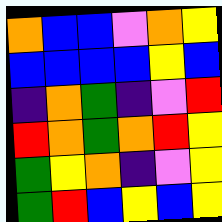[["orange", "blue", "blue", "violet", "orange", "yellow"], ["blue", "blue", "blue", "blue", "yellow", "blue"], ["indigo", "orange", "green", "indigo", "violet", "red"], ["red", "orange", "green", "orange", "red", "yellow"], ["green", "yellow", "orange", "indigo", "violet", "yellow"], ["green", "red", "blue", "yellow", "blue", "yellow"]]